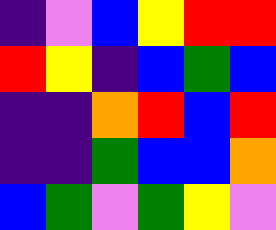[["indigo", "violet", "blue", "yellow", "red", "red"], ["red", "yellow", "indigo", "blue", "green", "blue"], ["indigo", "indigo", "orange", "red", "blue", "red"], ["indigo", "indigo", "green", "blue", "blue", "orange"], ["blue", "green", "violet", "green", "yellow", "violet"]]